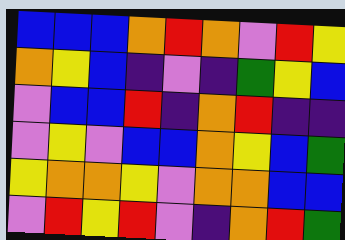[["blue", "blue", "blue", "orange", "red", "orange", "violet", "red", "yellow"], ["orange", "yellow", "blue", "indigo", "violet", "indigo", "green", "yellow", "blue"], ["violet", "blue", "blue", "red", "indigo", "orange", "red", "indigo", "indigo"], ["violet", "yellow", "violet", "blue", "blue", "orange", "yellow", "blue", "green"], ["yellow", "orange", "orange", "yellow", "violet", "orange", "orange", "blue", "blue"], ["violet", "red", "yellow", "red", "violet", "indigo", "orange", "red", "green"]]